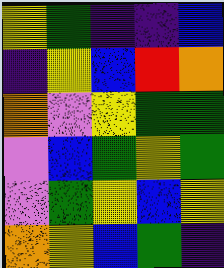[["yellow", "green", "indigo", "indigo", "blue"], ["indigo", "yellow", "blue", "red", "orange"], ["orange", "violet", "yellow", "green", "green"], ["violet", "blue", "green", "yellow", "green"], ["violet", "green", "yellow", "blue", "yellow"], ["orange", "yellow", "blue", "green", "indigo"]]